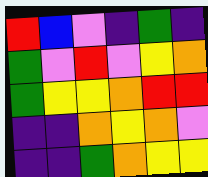[["red", "blue", "violet", "indigo", "green", "indigo"], ["green", "violet", "red", "violet", "yellow", "orange"], ["green", "yellow", "yellow", "orange", "red", "red"], ["indigo", "indigo", "orange", "yellow", "orange", "violet"], ["indigo", "indigo", "green", "orange", "yellow", "yellow"]]